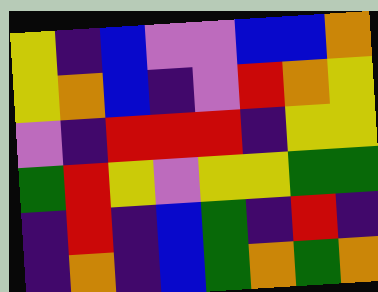[["yellow", "indigo", "blue", "violet", "violet", "blue", "blue", "orange"], ["yellow", "orange", "blue", "indigo", "violet", "red", "orange", "yellow"], ["violet", "indigo", "red", "red", "red", "indigo", "yellow", "yellow"], ["green", "red", "yellow", "violet", "yellow", "yellow", "green", "green"], ["indigo", "red", "indigo", "blue", "green", "indigo", "red", "indigo"], ["indigo", "orange", "indigo", "blue", "green", "orange", "green", "orange"]]